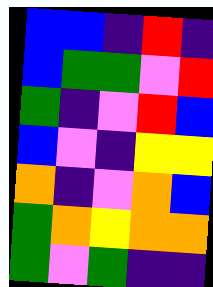[["blue", "blue", "indigo", "red", "indigo"], ["blue", "green", "green", "violet", "red"], ["green", "indigo", "violet", "red", "blue"], ["blue", "violet", "indigo", "yellow", "yellow"], ["orange", "indigo", "violet", "orange", "blue"], ["green", "orange", "yellow", "orange", "orange"], ["green", "violet", "green", "indigo", "indigo"]]